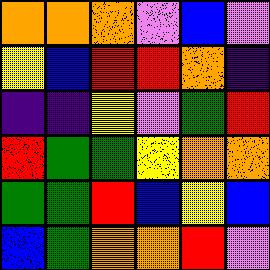[["orange", "orange", "orange", "violet", "blue", "violet"], ["yellow", "blue", "red", "red", "orange", "indigo"], ["indigo", "indigo", "yellow", "violet", "green", "red"], ["red", "green", "green", "yellow", "orange", "orange"], ["green", "green", "red", "blue", "yellow", "blue"], ["blue", "green", "orange", "orange", "red", "violet"]]